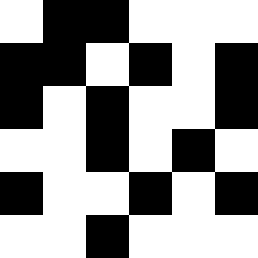[["white", "black", "black", "white", "white", "white"], ["black", "black", "white", "black", "white", "black"], ["black", "white", "black", "white", "white", "black"], ["white", "white", "black", "white", "black", "white"], ["black", "white", "white", "black", "white", "black"], ["white", "white", "black", "white", "white", "white"]]